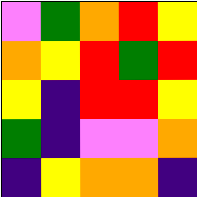[["violet", "green", "orange", "red", "yellow"], ["orange", "yellow", "red", "green", "red"], ["yellow", "indigo", "red", "red", "yellow"], ["green", "indigo", "violet", "violet", "orange"], ["indigo", "yellow", "orange", "orange", "indigo"]]